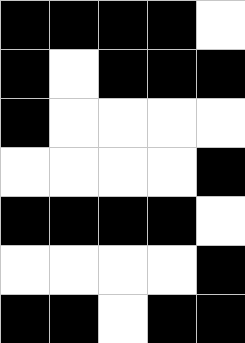[["black", "black", "black", "black", "white"], ["black", "white", "black", "black", "black"], ["black", "white", "white", "white", "white"], ["white", "white", "white", "white", "black"], ["black", "black", "black", "black", "white"], ["white", "white", "white", "white", "black"], ["black", "black", "white", "black", "black"]]